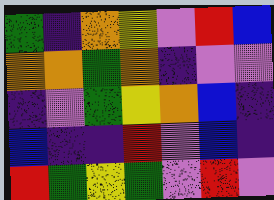[["green", "indigo", "orange", "yellow", "violet", "red", "blue"], ["orange", "orange", "green", "orange", "indigo", "violet", "violet"], ["indigo", "violet", "green", "yellow", "orange", "blue", "indigo"], ["blue", "indigo", "indigo", "red", "violet", "blue", "indigo"], ["red", "green", "yellow", "green", "violet", "red", "violet"]]